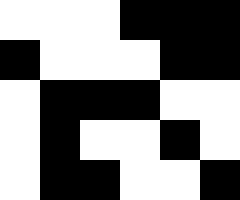[["white", "white", "white", "black", "black", "black"], ["black", "white", "white", "white", "black", "black"], ["white", "black", "black", "black", "white", "white"], ["white", "black", "white", "white", "black", "white"], ["white", "black", "black", "white", "white", "black"]]